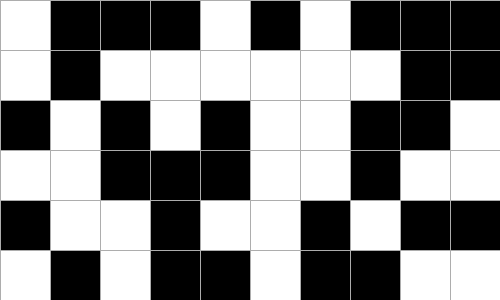[["white", "black", "black", "black", "white", "black", "white", "black", "black", "black"], ["white", "black", "white", "white", "white", "white", "white", "white", "black", "black"], ["black", "white", "black", "white", "black", "white", "white", "black", "black", "white"], ["white", "white", "black", "black", "black", "white", "white", "black", "white", "white"], ["black", "white", "white", "black", "white", "white", "black", "white", "black", "black"], ["white", "black", "white", "black", "black", "white", "black", "black", "white", "white"]]